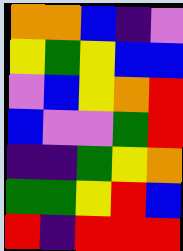[["orange", "orange", "blue", "indigo", "violet"], ["yellow", "green", "yellow", "blue", "blue"], ["violet", "blue", "yellow", "orange", "red"], ["blue", "violet", "violet", "green", "red"], ["indigo", "indigo", "green", "yellow", "orange"], ["green", "green", "yellow", "red", "blue"], ["red", "indigo", "red", "red", "red"]]